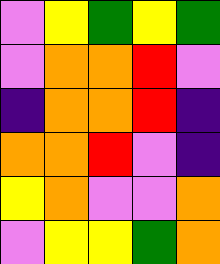[["violet", "yellow", "green", "yellow", "green"], ["violet", "orange", "orange", "red", "violet"], ["indigo", "orange", "orange", "red", "indigo"], ["orange", "orange", "red", "violet", "indigo"], ["yellow", "orange", "violet", "violet", "orange"], ["violet", "yellow", "yellow", "green", "orange"]]